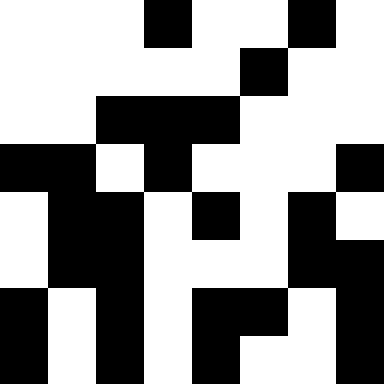[["white", "white", "white", "black", "white", "white", "black", "white"], ["white", "white", "white", "white", "white", "black", "white", "white"], ["white", "white", "black", "black", "black", "white", "white", "white"], ["black", "black", "white", "black", "white", "white", "white", "black"], ["white", "black", "black", "white", "black", "white", "black", "white"], ["white", "black", "black", "white", "white", "white", "black", "black"], ["black", "white", "black", "white", "black", "black", "white", "black"], ["black", "white", "black", "white", "black", "white", "white", "black"]]